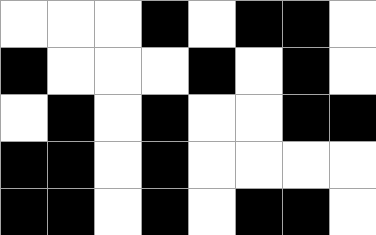[["white", "white", "white", "black", "white", "black", "black", "white"], ["black", "white", "white", "white", "black", "white", "black", "white"], ["white", "black", "white", "black", "white", "white", "black", "black"], ["black", "black", "white", "black", "white", "white", "white", "white"], ["black", "black", "white", "black", "white", "black", "black", "white"]]